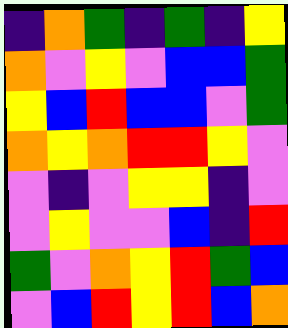[["indigo", "orange", "green", "indigo", "green", "indigo", "yellow"], ["orange", "violet", "yellow", "violet", "blue", "blue", "green"], ["yellow", "blue", "red", "blue", "blue", "violet", "green"], ["orange", "yellow", "orange", "red", "red", "yellow", "violet"], ["violet", "indigo", "violet", "yellow", "yellow", "indigo", "violet"], ["violet", "yellow", "violet", "violet", "blue", "indigo", "red"], ["green", "violet", "orange", "yellow", "red", "green", "blue"], ["violet", "blue", "red", "yellow", "red", "blue", "orange"]]